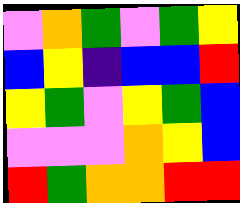[["violet", "orange", "green", "violet", "green", "yellow"], ["blue", "yellow", "indigo", "blue", "blue", "red"], ["yellow", "green", "violet", "yellow", "green", "blue"], ["violet", "violet", "violet", "orange", "yellow", "blue"], ["red", "green", "orange", "orange", "red", "red"]]